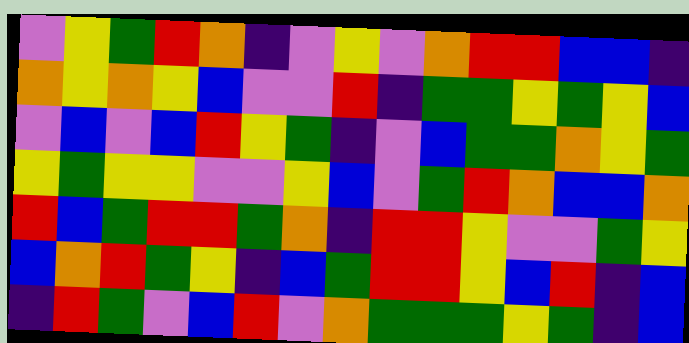[["violet", "yellow", "green", "red", "orange", "indigo", "violet", "yellow", "violet", "orange", "red", "red", "blue", "blue", "indigo"], ["orange", "yellow", "orange", "yellow", "blue", "violet", "violet", "red", "indigo", "green", "green", "yellow", "green", "yellow", "blue"], ["violet", "blue", "violet", "blue", "red", "yellow", "green", "indigo", "violet", "blue", "green", "green", "orange", "yellow", "green"], ["yellow", "green", "yellow", "yellow", "violet", "violet", "yellow", "blue", "violet", "green", "red", "orange", "blue", "blue", "orange"], ["red", "blue", "green", "red", "red", "green", "orange", "indigo", "red", "red", "yellow", "violet", "violet", "green", "yellow"], ["blue", "orange", "red", "green", "yellow", "indigo", "blue", "green", "red", "red", "yellow", "blue", "red", "indigo", "blue"], ["indigo", "red", "green", "violet", "blue", "red", "violet", "orange", "green", "green", "green", "yellow", "green", "indigo", "blue"]]